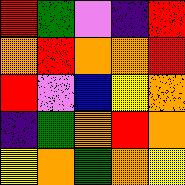[["red", "green", "violet", "indigo", "red"], ["orange", "red", "orange", "orange", "red"], ["red", "violet", "blue", "yellow", "orange"], ["indigo", "green", "orange", "red", "orange"], ["yellow", "orange", "green", "orange", "yellow"]]